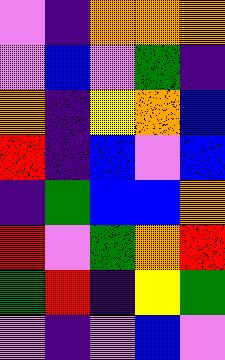[["violet", "indigo", "orange", "orange", "orange"], ["violet", "blue", "violet", "green", "indigo"], ["orange", "indigo", "yellow", "orange", "blue"], ["red", "indigo", "blue", "violet", "blue"], ["indigo", "green", "blue", "blue", "orange"], ["red", "violet", "green", "orange", "red"], ["green", "red", "indigo", "yellow", "green"], ["violet", "indigo", "violet", "blue", "violet"]]